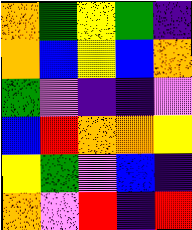[["orange", "green", "yellow", "green", "indigo"], ["orange", "blue", "yellow", "blue", "orange"], ["green", "violet", "indigo", "indigo", "violet"], ["blue", "red", "orange", "orange", "yellow"], ["yellow", "green", "violet", "blue", "indigo"], ["orange", "violet", "red", "indigo", "red"]]